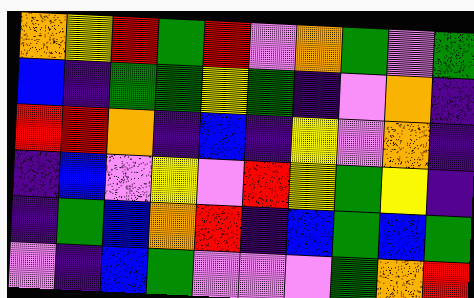[["orange", "yellow", "red", "green", "red", "violet", "orange", "green", "violet", "green"], ["blue", "indigo", "green", "green", "yellow", "green", "indigo", "violet", "orange", "indigo"], ["red", "red", "orange", "indigo", "blue", "indigo", "yellow", "violet", "orange", "indigo"], ["indigo", "blue", "violet", "yellow", "violet", "red", "yellow", "green", "yellow", "indigo"], ["indigo", "green", "blue", "orange", "red", "indigo", "blue", "green", "blue", "green"], ["violet", "indigo", "blue", "green", "violet", "violet", "violet", "green", "orange", "red"]]